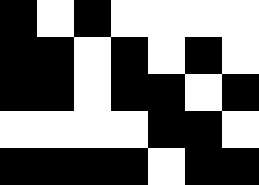[["black", "white", "black", "white", "white", "white", "white"], ["black", "black", "white", "black", "white", "black", "white"], ["black", "black", "white", "black", "black", "white", "black"], ["white", "white", "white", "white", "black", "black", "white"], ["black", "black", "black", "black", "white", "black", "black"]]